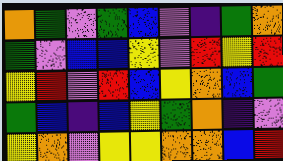[["orange", "green", "violet", "green", "blue", "violet", "indigo", "green", "orange"], ["green", "violet", "blue", "blue", "yellow", "violet", "red", "yellow", "red"], ["yellow", "red", "violet", "red", "blue", "yellow", "orange", "blue", "green"], ["green", "blue", "indigo", "blue", "yellow", "green", "orange", "indigo", "violet"], ["yellow", "orange", "violet", "yellow", "yellow", "orange", "orange", "blue", "red"]]